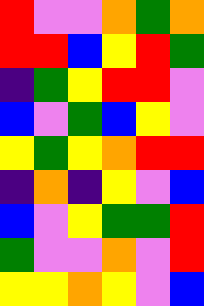[["red", "violet", "violet", "orange", "green", "orange"], ["red", "red", "blue", "yellow", "red", "green"], ["indigo", "green", "yellow", "red", "red", "violet"], ["blue", "violet", "green", "blue", "yellow", "violet"], ["yellow", "green", "yellow", "orange", "red", "red"], ["indigo", "orange", "indigo", "yellow", "violet", "blue"], ["blue", "violet", "yellow", "green", "green", "red"], ["green", "violet", "violet", "orange", "violet", "red"], ["yellow", "yellow", "orange", "yellow", "violet", "blue"]]